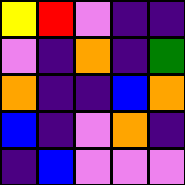[["yellow", "red", "violet", "indigo", "indigo"], ["violet", "indigo", "orange", "indigo", "green"], ["orange", "indigo", "indigo", "blue", "orange"], ["blue", "indigo", "violet", "orange", "indigo"], ["indigo", "blue", "violet", "violet", "violet"]]